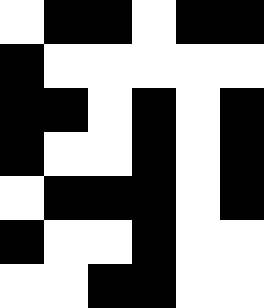[["white", "black", "black", "white", "black", "black"], ["black", "white", "white", "white", "white", "white"], ["black", "black", "white", "black", "white", "black"], ["black", "white", "white", "black", "white", "black"], ["white", "black", "black", "black", "white", "black"], ["black", "white", "white", "black", "white", "white"], ["white", "white", "black", "black", "white", "white"]]